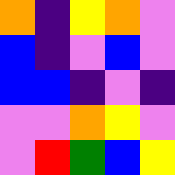[["orange", "indigo", "yellow", "orange", "violet"], ["blue", "indigo", "violet", "blue", "violet"], ["blue", "blue", "indigo", "violet", "indigo"], ["violet", "violet", "orange", "yellow", "violet"], ["violet", "red", "green", "blue", "yellow"]]